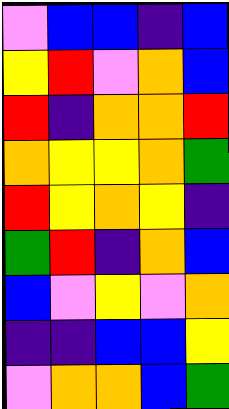[["violet", "blue", "blue", "indigo", "blue"], ["yellow", "red", "violet", "orange", "blue"], ["red", "indigo", "orange", "orange", "red"], ["orange", "yellow", "yellow", "orange", "green"], ["red", "yellow", "orange", "yellow", "indigo"], ["green", "red", "indigo", "orange", "blue"], ["blue", "violet", "yellow", "violet", "orange"], ["indigo", "indigo", "blue", "blue", "yellow"], ["violet", "orange", "orange", "blue", "green"]]